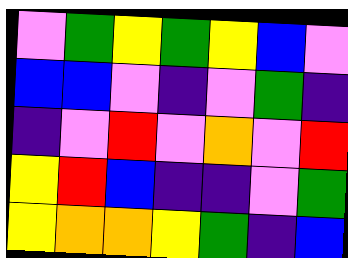[["violet", "green", "yellow", "green", "yellow", "blue", "violet"], ["blue", "blue", "violet", "indigo", "violet", "green", "indigo"], ["indigo", "violet", "red", "violet", "orange", "violet", "red"], ["yellow", "red", "blue", "indigo", "indigo", "violet", "green"], ["yellow", "orange", "orange", "yellow", "green", "indigo", "blue"]]